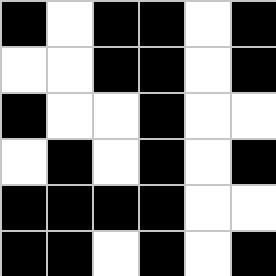[["black", "white", "black", "black", "white", "black"], ["white", "white", "black", "black", "white", "black"], ["black", "white", "white", "black", "white", "white"], ["white", "black", "white", "black", "white", "black"], ["black", "black", "black", "black", "white", "white"], ["black", "black", "white", "black", "white", "black"]]